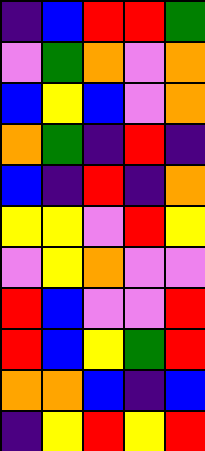[["indigo", "blue", "red", "red", "green"], ["violet", "green", "orange", "violet", "orange"], ["blue", "yellow", "blue", "violet", "orange"], ["orange", "green", "indigo", "red", "indigo"], ["blue", "indigo", "red", "indigo", "orange"], ["yellow", "yellow", "violet", "red", "yellow"], ["violet", "yellow", "orange", "violet", "violet"], ["red", "blue", "violet", "violet", "red"], ["red", "blue", "yellow", "green", "red"], ["orange", "orange", "blue", "indigo", "blue"], ["indigo", "yellow", "red", "yellow", "red"]]